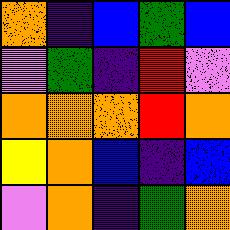[["orange", "indigo", "blue", "green", "blue"], ["violet", "green", "indigo", "red", "violet"], ["orange", "orange", "orange", "red", "orange"], ["yellow", "orange", "blue", "indigo", "blue"], ["violet", "orange", "indigo", "green", "orange"]]